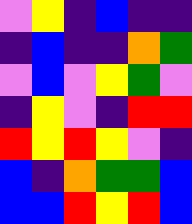[["violet", "yellow", "indigo", "blue", "indigo", "indigo"], ["indigo", "blue", "indigo", "indigo", "orange", "green"], ["violet", "blue", "violet", "yellow", "green", "violet"], ["indigo", "yellow", "violet", "indigo", "red", "red"], ["red", "yellow", "red", "yellow", "violet", "indigo"], ["blue", "indigo", "orange", "green", "green", "blue"], ["blue", "blue", "red", "yellow", "red", "blue"]]